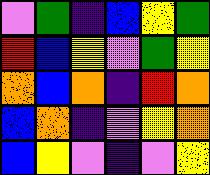[["violet", "green", "indigo", "blue", "yellow", "green"], ["red", "blue", "yellow", "violet", "green", "yellow"], ["orange", "blue", "orange", "indigo", "red", "orange"], ["blue", "orange", "indigo", "violet", "yellow", "orange"], ["blue", "yellow", "violet", "indigo", "violet", "yellow"]]